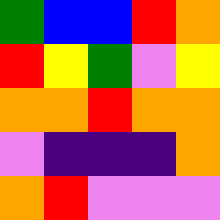[["green", "blue", "blue", "red", "orange"], ["red", "yellow", "green", "violet", "yellow"], ["orange", "orange", "red", "orange", "orange"], ["violet", "indigo", "indigo", "indigo", "orange"], ["orange", "red", "violet", "violet", "violet"]]